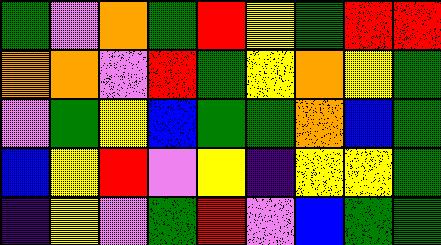[["green", "violet", "orange", "green", "red", "yellow", "green", "red", "red"], ["orange", "orange", "violet", "red", "green", "yellow", "orange", "yellow", "green"], ["violet", "green", "yellow", "blue", "green", "green", "orange", "blue", "green"], ["blue", "yellow", "red", "violet", "yellow", "indigo", "yellow", "yellow", "green"], ["indigo", "yellow", "violet", "green", "red", "violet", "blue", "green", "green"]]